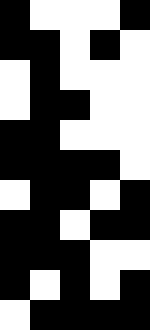[["black", "white", "white", "white", "black"], ["black", "black", "white", "black", "white"], ["white", "black", "white", "white", "white"], ["white", "black", "black", "white", "white"], ["black", "black", "white", "white", "white"], ["black", "black", "black", "black", "white"], ["white", "black", "black", "white", "black"], ["black", "black", "white", "black", "black"], ["black", "black", "black", "white", "white"], ["black", "white", "black", "white", "black"], ["white", "black", "black", "black", "black"]]